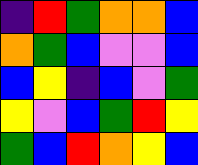[["indigo", "red", "green", "orange", "orange", "blue"], ["orange", "green", "blue", "violet", "violet", "blue"], ["blue", "yellow", "indigo", "blue", "violet", "green"], ["yellow", "violet", "blue", "green", "red", "yellow"], ["green", "blue", "red", "orange", "yellow", "blue"]]